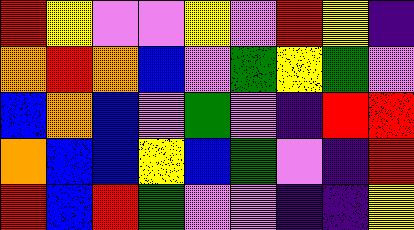[["red", "yellow", "violet", "violet", "yellow", "violet", "red", "yellow", "indigo"], ["orange", "red", "orange", "blue", "violet", "green", "yellow", "green", "violet"], ["blue", "orange", "blue", "violet", "green", "violet", "indigo", "red", "red"], ["orange", "blue", "blue", "yellow", "blue", "green", "violet", "indigo", "red"], ["red", "blue", "red", "green", "violet", "violet", "indigo", "indigo", "yellow"]]